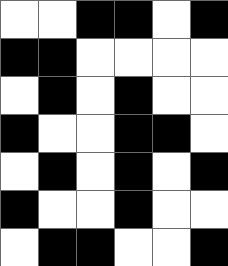[["white", "white", "black", "black", "white", "black"], ["black", "black", "white", "white", "white", "white"], ["white", "black", "white", "black", "white", "white"], ["black", "white", "white", "black", "black", "white"], ["white", "black", "white", "black", "white", "black"], ["black", "white", "white", "black", "white", "white"], ["white", "black", "black", "white", "white", "black"]]